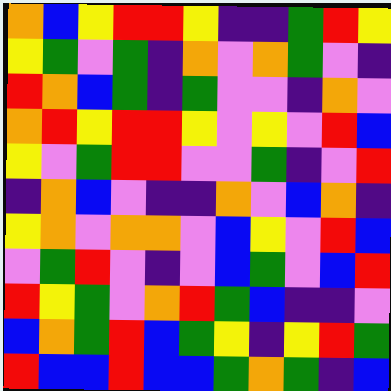[["orange", "blue", "yellow", "red", "red", "yellow", "indigo", "indigo", "green", "red", "yellow"], ["yellow", "green", "violet", "green", "indigo", "orange", "violet", "orange", "green", "violet", "indigo"], ["red", "orange", "blue", "green", "indigo", "green", "violet", "violet", "indigo", "orange", "violet"], ["orange", "red", "yellow", "red", "red", "yellow", "violet", "yellow", "violet", "red", "blue"], ["yellow", "violet", "green", "red", "red", "violet", "violet", "green", "indigo", "violet", "red"], ["indigo", "orange", "blue", "violet", "indigo", "indigo", "orange", "violet", "blue", "orange", "indigo"], ["yellow", "orange", "violet", "orange", "orange", "violet", "blue", "yellow", "violet", "red", "blue"], ["violet", "green", "red", "violet", "indigo", "violet", "blue", "green", "violet", "blue", "red"], ["red", "yellow", "green", "violet", "orange", "red", "green", "blue", "indigo", "indigo", "violet"], ["blue", "orange", "green", "red", "blue", "green", "yellow", "indigo", "yellow", "red", "green"], ["red", "blue", "blue", "red", "blue", "blue", "green", "orange", "green", "indigo", "blue"]]